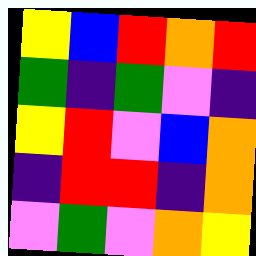[["yellow", "blue", "red", "orange", "red"], ["green", "indigo", "green", "violet", "indigo"], ["yellow", "red", "violet", "blue", "orange"], ["indigo", "red", "red", "indigo", "orange"], ["violet", "green", "violet", "orange", "yellow"]]